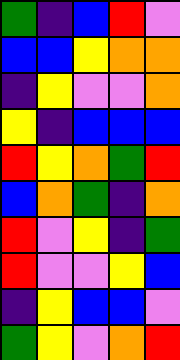[["green", "indigo", "blue", "red", "violet"], ["blue", "blue", "yellow", "orange", "orange"], ["indigo", "yellow", "violet", "violet", "orange"], ["yellow", "indigo", "blue", "blue", "blue"], ["red", "yellow", "orange", "green", "red"], ["blue", "orange", "green", "indigo", "orange"], ["red", "violet", "yellow", "indigo", "green"], ["red", "violet", "violet", "yellow", "blue"], ["indigo", "yellow", "blue", "blue", "violet"], ["green", "yellow", "violet", "orange", "red"]]